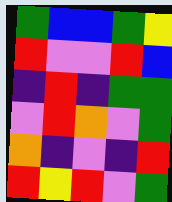[["green", "blue", "blue", "green", "yellow"], ["red", "violet", "violet", "red", "blue"], ["indigo", "red", "indigo", "green", "green"], ["violet", "red", "orange", "violet", "green"], ["orange", "indigo", "violet", "indigo", "red"], ["red", "yellow", "red", "violet", "green"]]